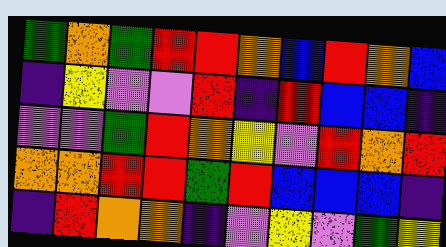[["green", "orange", "green", "red", "red", "orange", "blue", "red", "orange", "blue"], ["indigo", "yellow", "violet", "violet", "red", "indigo", "red", "blue", "blue", "indigo"], ["violet", "violet", "green", "red", "orange", "yellow", "violet", "red", "orange", "red"], ["orange", "orange", "red", "red", "green", "red", "blue", "blue", "blue", "indigo"], ["indigo", "red", "orange", "orange", "indigo", "violet", "yellow", "violet", "green", "yellow"]]